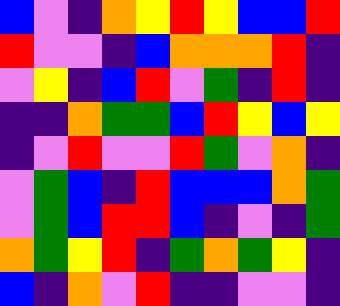[["blue", "violet", "indigo", "orange", "yellow", "red", "yellow", "blue", "blue", "red"], ["red", "violet", "violet", "indigo", "blue", "orange", "orange", "orange", "red", "indigo"], ["violet", "yellow", "indigo", "blue", "red", "violet", "green", "indigo", "red", "indigo"], ["indigo", "indigo", "orange", "green", "green", "blue", "red", "yellow", "blue", "yellow"], ["indigo", "violet", "red", "violet", "violet", "red", "green", "violet", "orange", "indigo"], ["violet", "green", "blue", "indigo", "red", "blue", "blue", "blue", "orange", "green"], ["violet", "green", "blue", "red", "red", "blue", "indigo", "violet", "indigo", "green"], ["orange", "green", "yellow", "red", "indigo", "green", "orange", "green", "yellow", "indigo"], ["blue", "indigo", "orange", "violet", "red", "indigo", "indigo", "violet", "violet", "indigo"]]